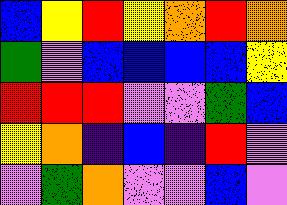[["blue", "yellow", "red", "yellow", "orange", "red", "orange"], ["green", "violet", "blue", "blue", "blue", "blue", "yellow"], ["red", "red", "red", "violet", "violet", "green", "blue"], ["yellow", "orange", "indigo", "blue", "indigo", "red", "violet"], ["violet", "green", "orange", "violet", "violet", "blue", "violet"]]